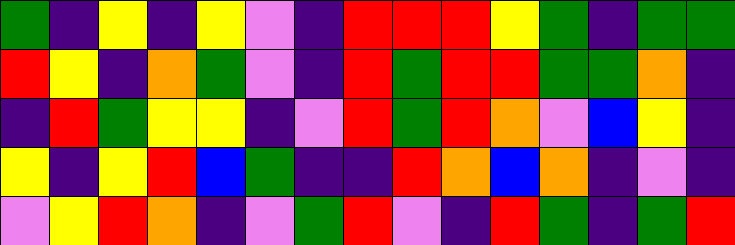[["green", "indigo", "yellow", "indigo", "yellow", "violet", "indigo", "red", "red", "red", "yellow", "green", "indigo", "green", "green"], ["red", "yellow", "indigo", "orange", "green", "violet", "indigo", "red", "green", "red", "red", "green", "green", "orange", "indigo"], ["indigo", "red", "green", "yellow", "yellow", "indigo", "violet", "red", "green", "red", "orange", "violet", "blue", "yellow", "indigo"], ["yellow", "indigo", "yellow", "red", "blue", "green", "indigo", "indigo", "red", "orange", "blue", "orange", "indigo", "violet", "indigo"], ["violet", "yellow", "red", "orange", "indigo", "violet", "green", "red", "violet", "indigo", "red", "green", "indigo", "green", "red"]]